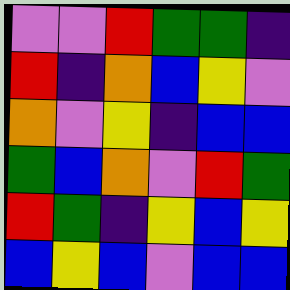[["violet", "violet", "red", "green", "green", "indigo"], ["red", "indigo", "orange", "blue", "yellow", "violet"], ["orange", "violet", "yellow", "indigo", "blue", "blue"], ["green", "blue", "orange", "violet", "red", "green"], ["red", "green", "indigo", "yellow", "blue", "yellow"], ["blue", "yellow", "blue", "violet", "blue", "blue"]]